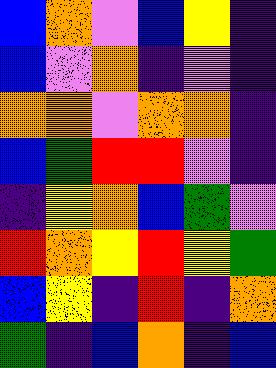[["blue", "orange", "violet", "blue", "yellow", "indigo"], ["blue", "violet", "orange", "indigo", "violet", "indigo"], ["orange", "orange", "violet", "orange", "orange", "indigo"], ["blue", "green", "red", "red", "violet", "indigo"], ["indigo", "yellow", "orange", "blue", "green", "violet"], ["red", "orange", "yellow", "red", "yellow", "green"], ["blue", "yellow", "indigo", "red", "indigo", "orange"], ["green", "indigo", "blue", "orange", "indigo", "blue"]]